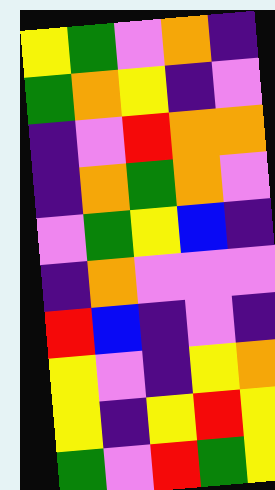[["yellow", "green", "violet", "orange", "indigo"], ["green", "orange", "yellow", "indigo", "violet"], ["indigo", "violet", "red", "orange", "orange"], ["indigo", "orange", "green", "orange", "violet"], ["violet", "green", "yellow", "blue", "indigo"], ["indigo", "orange", "violet", "violet", "violet"], ["red", "blue", "indigo", "violet", "indigo"], ["yellow", "violet", "indigo", "yellow", "orange"], ["yellow", "indigo", "yellow", "red", "yellow"], ["green", "violet", "red", "green", "yellow"]]